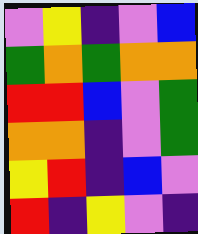[["violet", "yellow", "indigo", "violet", "blue"], ["green", "orange", "green", "orange", "orange"], ["red", "red", "blue", "violet", "green"], ["orange", "orange", "indigo", "violet", "green"], ["yellow", "red", "indigo", "blue", "violet"], ["red", "indigo", "yellow", "violet", "indigo"]]